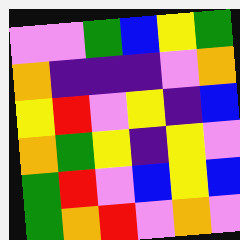[["violet", "violet", "green", "blue", "yellow", "green"], ["orange", "indigo", "indigo", "indigo", "violet", "orange"], ["yellow", "red", "violet", "yellow", "indigo", "blue"], ["orange", "green", "yellow", "indigo", "yellow", "violet"], ["green", "red", "violet", "blue", "yellow", "blue"], ["green", "orange", "red", "violet", "orange", "violet"]]